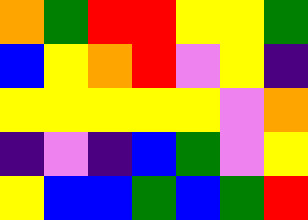[["orange", "green", "red", "red", "yellow", "yellow", "green"], ["blue", "yellow", "orange", "red", "violet", "yellow", "indigo"], ["yellow", "yellow", "yellow", "yellow", "yellow", "violet", "orange"], ["indigo", "violet", "indigo", "blue", "green", "violet", "yellow"], ["yellow", "blue", "blue", "green", "blue", "green", "red"]]